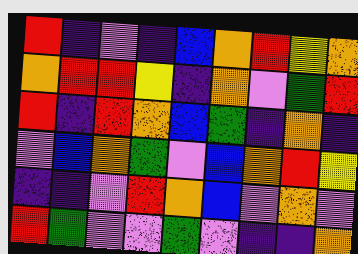[["red", "indigo", "violet", "indigo", "blue", "orange", "red", "yellow", "orange"], ["orange", "red", "red", "yellow", "indigo", "orange", "violet", "green", "red"], ["red", "indigo", "red", "orange", "blue", "green", "indigo", "orange", "indigo"], ["violet", "blue", "orange", "green", "violet", "blue", "orange", "red", "yellow"], ["indigo", "indigo", "violet", "red", "orange", "blue", "violet", "orange", "violet"], ["red", "green", "violet", "violet", "green", "violet", "indigo", "indigo", "orange"]]